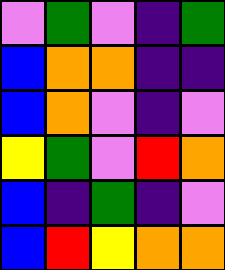[["violet", "green", "violet", "indigo", "green"], ["blue", "orange", "orange", "indigo", "indigo"], ["blue", "orange", "violet", "indigo", "violet"], ["yellow", "green", "violet", "red", "orange"], ["blue", "indigo", "green", "indigo", "violet"], ["blue", "red", "yellow", "orange", "orange"]]